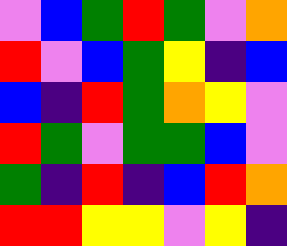[["violet", "blue", "green", "red", "green", "violet", "orange"], ["red", "violet", "blue", "green", "yellow", "indigo", "blue"], ["blue", "indigo", "red", "green", "orange", "yellow", "violet"], ["red", "green", "violet", "green", "green", "blue", "violet"], ["green", "indigo", "red", "indigo", "blue", "red", "orange"], ["red", "red", "yellow", "yellow", "violet", "yellow", "indigo"]]